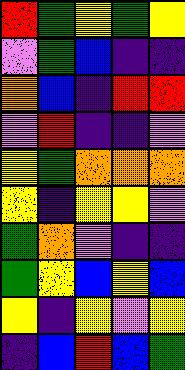[["red", "green", "yellow", "green", "yellow"], ["violet", "green", "blue", "indigo", "indigo"], ["orange", "blue", "indigo", "red", "red"], ["violet", "red", "indigo", "indigo", "violet"], ["yellow", "green", "orange", "orange", "orange"], ["yellow", "indigo", "yellow", "yellow", "violet"], ["green", "orange", "violet", "indigo", "indigo"], ["green", "yellow", "blue", "yellow", "blue"], ["yellow", "indigo", "yellow", "violet", "yellow"], ["indigo", "blue", "red", "blue", "green"]]